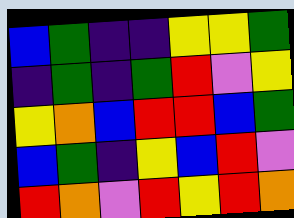[["blue", "green", "indigo", "indigo", "yellow", "yellow", "green"], ["indigo", "green", "indigo", "green", "red", "violet", "yellow"], ["yellow", "orange", "blue", "red", "red", "blue", "green"], ["blue", "green", "indigo", "yellow", "blue", "red", "violet"], ["red", "orange", "violet", "red", "yellow", "red", "orange"]]